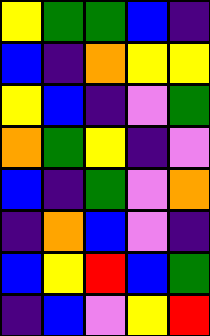[["yellow", "green", "green", "blue", "indigo"], ["blue", "indigo", "orange", "yellow", "yellow"], ["yellow", "blue", "indigo", "violet", "green"], ["orange", "green", "yellow", "indigo", "violet"], ["blue", "indigo", "green", "violet", "orange"], ["indigo", "orange", "blue", "violet", "indigo"], ["blue", "yellow", "red", "blue", "green"], ["indigo", "blue", "violet", "yellow", "red"]]